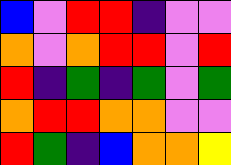[["blue", "violet", "red", "red", "indigo", "violet", "violet"], ["orange", "violet", "orange", "red", "red", "violet", "red"], ["red", "indigo", "green", "indigo", "green", "violet", "green"], ["orange", "red", "red", "orange", "orange", "violet", "violet"], ["red", "green", "indigo", "blue", "orange", "orange", "yellow"]]